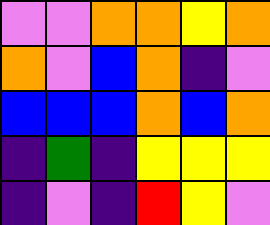[["violet", "violet", "orange", "orange", "yellow", "orange"], ["orange", "violet", "blue", "orange", "indigo", "violet"], ["blue", "blue", "blue", "orange", "blue", "orange"], ["indigo", "green", "indigo", "yellow", "yellow", "yellow"], ["indigo", "violet", "indigo", "red", "yellow", "violet"]]